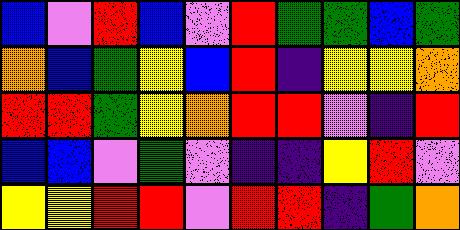[["blue", "violet", "red", "blue", "violet", "red", "green", "green", "blue", "green"], ["orange", "blue", "green", "yellow", "blue", "red", "indigo", "yellow", "yellow", "orange"], ["red", "red", "green", "yellow", "orange", "red", "red", "violet", "indigo", "red"], ["blue", "blue", "violet", "green", "violet", "indigo", "indigo", "yellow", "red", "violet"], ["yellow", "yellow", "red", "red", "violet", "red", "red", "indigo", "green", "orange"]]